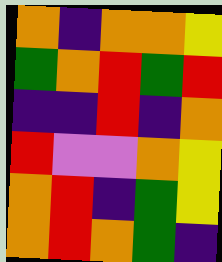[["orange", "indigo", "orange", "orange", "yellow"], ["green", "orange", "red", "green", "red"], ["indigo", "indigo", "red", "indigo", "orange"], ["red", "violet", "violet", "orange", "yellow"], ["orange", "red", "indigo", "green", "yellow"], ["orange", "red", "orange", "green", "indigo"]]